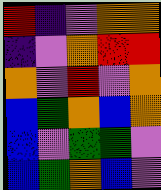[["red", "indigo", "violet", "orange", "orange"], ["indigo", "violet", "orange", "red", "red"], ["orange", "violet", "red", "violet", "orange"], ["blue", "green", "orange", "blue", "orange"], ["blue", "violet", "green", "green", "violet"], ["blue", "green", "orange", "blue", "violet"]]